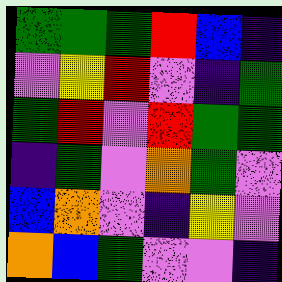[["green", "green", "green", "red", "blue", "indigo"], ["violet", "yellow", "red", "violet", "indigo", "green"], ["green", "red", "violet", "red", "green", "green"], ["indigo", "green", "violet", "orange", "green", "violet"], ["blue", "orange", "violet", "indigo", "yellow", "violet"], ["orange", "blue", "green", "violet", "violet", "indigo"]]